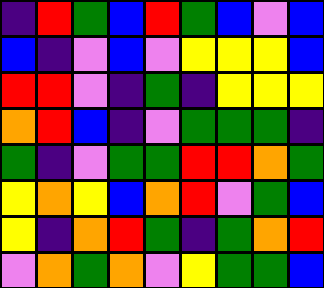[["indigo", "red", "green", "blue", "red", "green", "blue", "violet", "blue"], ["blue", "indigo", "violet", "blue", "violet", "yellow", "yellow", "yellow", "blue"], ["red", "red", "violet", "indigo", "green", "indigo", "yellow", "yellow", "yellow"], ["orange", "red", "blue", "indigo", "violet", "green", "green", "green", "indigo"], ["green", "indigo", "violet", "green", "green", "red", "red", "orange", "green"], ["yellow", "orange", "yellow", "blue", "orange", "red", "violet", "green", "blue"], ["yellow", "indigo", "orange", "red", "green", "indigo", "green", "orange", "red"], ["violet", "orange", "green", "orange", "violet", "yellow", "green", "green", "blue"]]